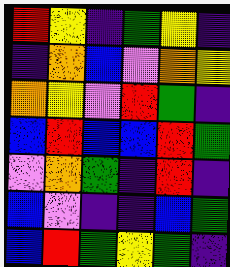[["red", "yellow", "indigo", "green", "yellow", "indigo"], ["indigo", "orange", "blue", "violet", "orange", "yellow"], ["orange", "yellow", "violet", "red", "green", "indigo"], ["blue", "red", "blue", "blue", "red", "green"], ["violet", "orange", "green", "indigo", "red", "indigo"], ["blue", "violet", "indigo", "indigo", "blue", "green"], ["blue", "red", "green", "yellow", "green", "indigo"]]